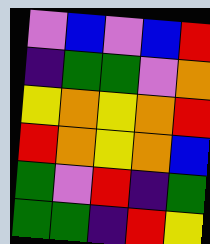[["violet", "blue", "violet", "blue", "red"], ["indigo", "green", "green", "violet", "orange"], ["yellow", "orange", "yellow", "orange", "red"], ["red", "orange", "yellow", "orange", "blue"], ["green", "violet", "red", "indigo", "green"], ["green", "green", "indigo", "red", "yellow"]]